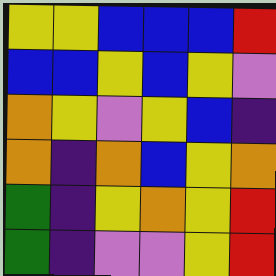[["yellow", "yellow", "blue", "blue", "blue", "red"], ["blue", "blue", "yellow", "blue", "yellow", "violet"], ["orange", "yellow", "violet", "yellow", "blue", "indigo"], ["orange", "indigo", "orange", "blue", "yellow", "orange"], ["green", "indigo", "yellow", "orange", "yellow", "red"], ["green", "indigo", "violet", "violet", "yellow", "red"]]